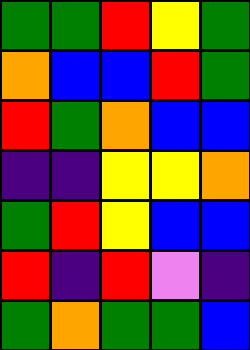[["green", "green", "red", "yellow", "green"], ["orange", "blue", "blue", "red", "green"], ["red", "green", "orange", "blue", "blue"], ["indigo", "indigo", "yellow", "yellow", "orange"], ["green", "red", "yellow", "blue", "blue"], ["red", "indigo", "red", "violet", "indigo"], ["green", "orange", "green", "green", "blue"]]